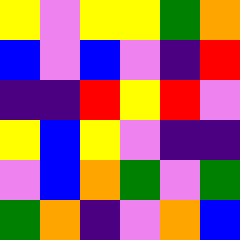[["yellow", "violet", "yellow", "yellow", "green", "orange"], ["blue", "violet", "blue", "violet", "indigo", "red"], ["indigo", "indigo", "red", "yellow", "red", "violet"], ["yellow", "blue", "yellow", "violet", "indigo", "indigo"], ["violet", "blue", "orange", "green", "violet", "green"], ["green", "orange", "indigo", "violet", "orange", "blue"]]